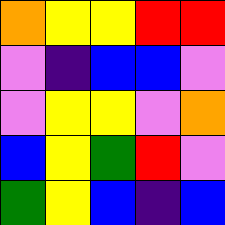[["orange", "yellow", "yellow", "red", "red"], ["violet", "indigo", "blue", "blue", "violet"], ["violet", "yellow", "yellow", "violet", "orange"], ["blue", "yellow", "green", "red", "violet"], ["green", "yellow", "blue", "indigo", "blue"]]